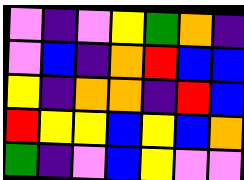[["violet", "indigo", "violet", "yellow", "green", "orange", "indigo"], ["violet", "blue", "indigo", "orange", "red", "blue", "blue"], ["yellow", "indigo", "orange", "orange", "indigo", "red", "blue"], ["red", "yellow", "yellow", "blue", "yellow", "blue", "orange"], ["green", "indigo", "violet", "blue", "yellow", "violet", "violet"]]